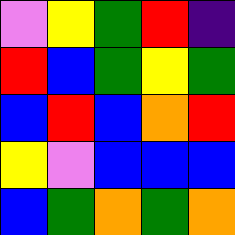[["violet", "yellow", "green", "red", "indigo"], ["red", "blue", "green", "yellow", "green"], ["blue", "red", "blue", "orange", "red"], ["yellow", "violet", "blue", "blue", "blue"], ["blue", "green", "orange", "green", "orange"]]